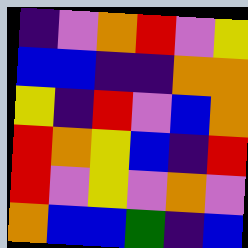[["indigo", "violet", "orange", "red", "violet", "yellow"], ["blue", "blue", "indigo", "indigo", "orange", "orange"], ["yellow", "indigo", "red", "violet", "blue", "orange"], ["red", "orange", "yellow", "blue", "indigo", "red"], ["red", "violet", "yellow", "violet", "orange", "violet"], ["orange", "blue", "blue", "green", "indigo", "blue"]]